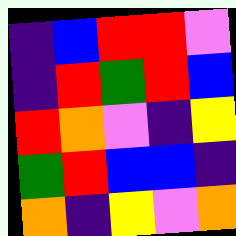[["indigo", "blue", "red", "red", "violet"], ["indigo", "red", "green", "red", "blue"], ["red", "orange", "violet", "indigo", "yellow"], ["green", "red", "blue", "blue", "indigo"], ["orange", "indigo", "yellow", "violet", "orange"]]